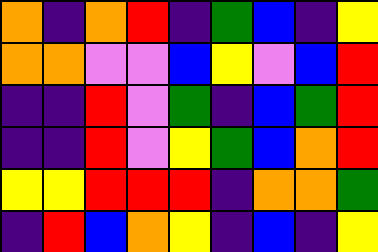[["orange", "indigo", "orange", "red", "indigo", "green", "blue", "indigo", "yellow"], ["orange", "orange", "violet", "violet", "blue", "yellow", "violet", "blue", "red"], ["indigo", "indigo", "red", "violet", "green", "indigo", "blue", "green", "red"], ["indigo", "indigo", "red", "violet", "yellow", "green", "blue", "orange", "red"], ["yellow", "yellow", "red", "red", "red", "indigo", "orange", "orange", "green"], ["indigo", "red", "blue", "orange", "yellow", "indigo", "blue", "indigo", "yellow"]]